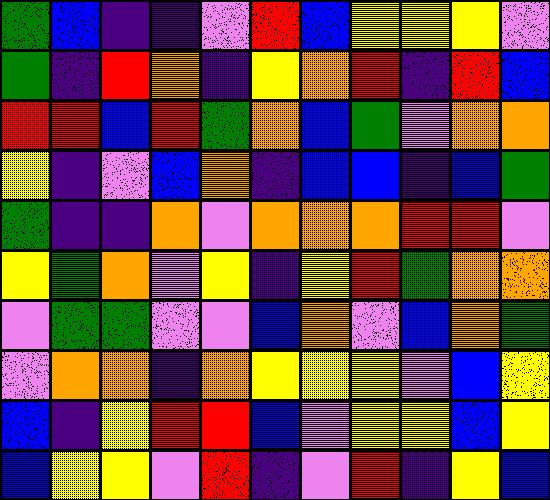[["green", "blue", "indigo", "indigo", "violet", "red", "blue", "yellow", "yellow", "yellow", "violet"], ["green", "indigo", "red", "orange", "indigo", "yellow", "orange", "red", "indigo", "red", "blue"], ["red", "red", "blue", "red", "green", "orange", "blue", "green", "violet", "orange", "orange"], ["yellow", "indigo", "violet", "blue", "orange", "indigo", "blue", "blue", "indigo", "blue", "green"], ["green", "indigo", "indigo", "orange", "violet", "orange", "orange", "orange", "red", "red", "violet"], ["yellow", "green", "orange", "violet", "yellow", "indigo", "yellow", "red", "green", "orange", "orange"], ["violet", "green", "green", "violet", "violet", "blue", "orange", "violet", "blue", "orange", "green"], ["violet", "orange", "orange", "indigo", "orange", "yellow", "yellow", "yellow", "violet", "blue", "yellow"], ["blue", "indigo", "yellow", "red", "red", "blue", "violet", "yellow", "yellow", "blue", "yellow"], ["blue", "yellow", "yellow", "violet", "red", "indigo", "violet", "red", "indigo", "yellow", "blue"]]